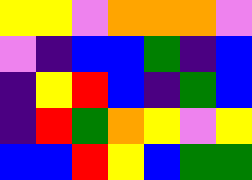[["yellow", "yellow", "violet", "orange", "orange", "orange", "violet"], ["violet", "indigo", "blue", "blue", "green", "indigo", "blue"], ["indigo", "yellow", "red", "blue", "indigo", "green", "blue"], ["indigo", "red", "green", "orange", "yellow", "violet", "yellow"], ["blue", "blue", "red", "yellow", "blue", "green", "green"]]